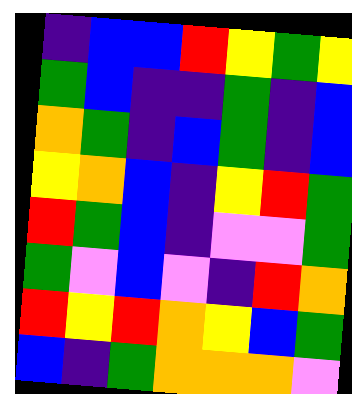[["indigo", "blue", "blue", "red", "yellow", "green", "yellow"], ["green", "blue", "indigo", "indigo", "green", "indigo", "blue"], ["orange", "green", "indigo", "blue", "green", "indigo", "blue"], ["yellow", "orange", "blue", "indigo", "yellow", "red", "green"], ["red", "green", "blue", "indigo", "violet", "violet", "green"], ["green", "violet", "blue", "violet", "indigo", "red", "orange"], ["red", "yellow", "red", "orange", "yellow", "blue", "green"], ["blue", "indigo", "green", "orange", "orange", "orange", "violet"]]